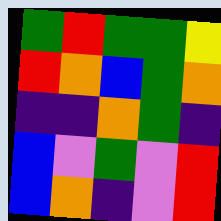[["green", "red", "green", "green", "yellow"], ["red", "orange", "blue", "green", "orange"], ["indigo", "indigo", "orange", "green", "indigo"], ["blue", "violet", "green", "violet", "red"], ["blue", "orange", "indigo", "violet", "red"]]